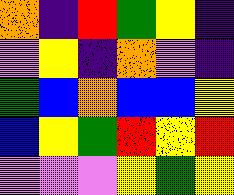[["orange", "indigo", "red", "green", "yellow", "indigo"], ["violet", "yellow", "indigo", "orange", "violet", "indigo"], ["green", "blue", "orange", "blue", "blue", "yellow"], ["blue", "yellow", "green", "red", "yellow", "red"], ["violet", "violet", "violet", "yellow", "green", "yellow"]]